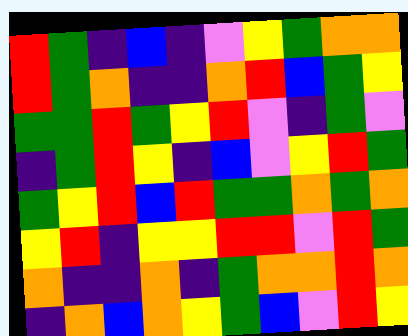[["red", "green", "indigo", "blue", "indigo", "violet", "yellow", "green", "orange", "orange"], ["red", "green", "orange", "indigo", "indigo", "orange", "red", "blue", "green", "yellow"], ["green", "green", "red", "green", "yellow", "red", "violet", "indigo", "green", "violet"], ["indigo", "green", "red", "yellow", "indigo", "blue", "violet", "yellow", "red", "green"], ["green", "yellow", "red", "blue", "red", "green", "green", "orange", "green", "orange"], ["yellow", "red", "indigo", "yellow", "yellow", "red", "red", "violet", "red", "green"], ["orange", "indigo", "indigo", "orange", "indigo", "green", "orange", "orange", "red", "orange"], ["indigo", "orange", "blue", "orange", "yellow", "green", "blue", "violet", "red", "yellow"]]